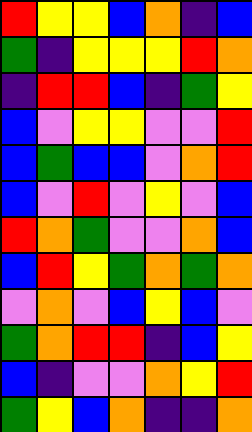[["red", "yellow", "yellow", "blue", "orange", "indigo", "blue"], ["green", "indigo", "yellow", "yellow", "yellow", "red", "orange"], ["indigo", "red", "red", "blue", "indigo", "green", "yellow"], ["blue", "violet", "yellow", "yellow", "violet", "violet", "red"], ["blue", "green", "blue", "blue", "violet", "orange", "red"], ["blue", "violet", "red", "violet", "yellow", "violet", "blue"], ["red", "orange", "green", "violet", "violet", "orange", "blue"], ["blue", "red", "yellow", "green", "orange", "green", "orange"], ["violet", "orange", "violet", "blue", "yellow", "blue", "violet"], ["green", "orange", "red", "red", "indigo", "blue", "yellow"], ["blue", "indigo", "violet", "violet", "orange", "yellow", "red"], ["green", "yellow", "blue", "orange", "indigo", "indigo", "orange"]]